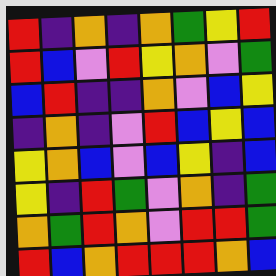[["red", "indigo", "orange", "indigo", "orange", "green", "yellow", "red"], ["red", "blue", "violet", "red", "yellow", "orange", "violet", "green"], ["blue", "red", "indigo", "indigo", "orange", "violet", "blue", "yellow"], ["indigo", "orange", "indigo", "violet", "red", "blue", "yellow", "blue"], ["yellow", "orange", "blue", "violet", "blue", "yellow", "indigo", "blue"], ["yellow", "indigo", "red", "green", "violet", "orange", "indigo", "green"], ["orange", "green", "red", "orange", "violet", "red", "red", "green"], ["red", "blue", "orange", "red", "red", "red", "orange", "blue"]]